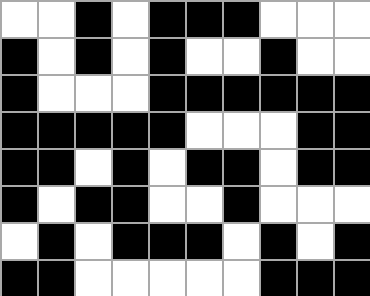[["white", "white", "black", "white", "black", "black", "black", "white", "white", "white"], ["black", "white", "black", "white", "black", "white", "white", "black", "white", "white"], ["black", "white", "white", "white", "black", "black", "black", "black", "black", "black"], ["black", "black", "black", "black", "black", "white", "white", "white", "black", "black"], ["black", "black", "white", "black", "white", "black", "black", "white", "black", "black"], ["black", "white", "black", "black", "white", "white", "black", "white", "white", "white"], ["white", "black", "white", "black", "black", "black", "white", "black", "white", "black"], ["black", "black", "white", "white", "white", "white", "white", "black", "black", "black"]]